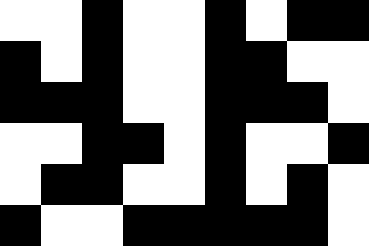[["white", "white", "black", "white", "white", "black", "white", "black", "black"], ["black", "white", "black", "white", "white", "black", "black", "white", "white"], ["black", "black", "black", "white", "white", "black", "black", "black", "white"], ["white", "white", "black", "black", "white", "black", "white", "white", "black"], ["white", "black", "black", "white", "white", "black", "white", "black", "white"], ["black", "white", "white", "black", "black", "black", "black", "black", "white"]]